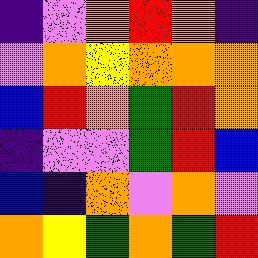[["indigo", "violet", "orange", "red", "orange", "indigo"], ["violet", "orange", "yellow", "orange", "orange", "orange"], ["blue", "red", "orange", "green", "red", "orange"], ["indigo", "violet", "violet", "green", "red", "blue"], ["blue", "indigo", "orange", "violet", "orange", "violet"], ["orange", "yellow", "green", "orange", "green", "red"]]